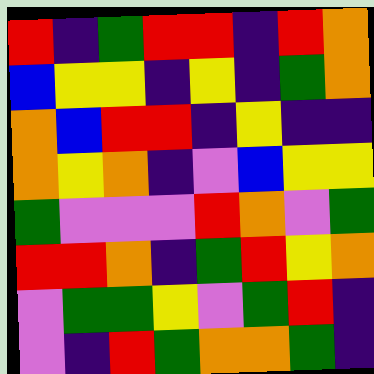[["red", "indigo", "green", "red", "red", "indigo", "red", "orange"], ["blue", "yellow", "yellow", "indigo", "yellow", "indigo", "green", "orange"], ["orange", "blue", "red", "red", "indigo", "yellow", "indigo", "indigo"], ["orange", "yellow", "orange", "indigo", "violet", "blue", "yellow", "yellow"], ["green", "violet", "violet", "violet", "red", "orange", "violet", "green"], ["red", "red", "orange", "indigo", "green", "red", "yellow", "orange"], ["violet", "green", "green", "yellow", "violet", "green", "red", "indigo"], ["violet", "indigo", "red", "green", "orange", "orange", "green", "indigo"]]